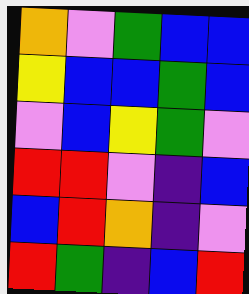[["orange", "violet", "green", "blue", "blue"], ["yellow", "blue", "blue", "green", "blue"], ["violet", "blue", "yellow", "green", "violet"], ["red", "red", "violet", "indigo", "blue"], ["blue", "red", "orange", "indigo", "violet"], ["red", "green", "indigo", "blue", "red"]]